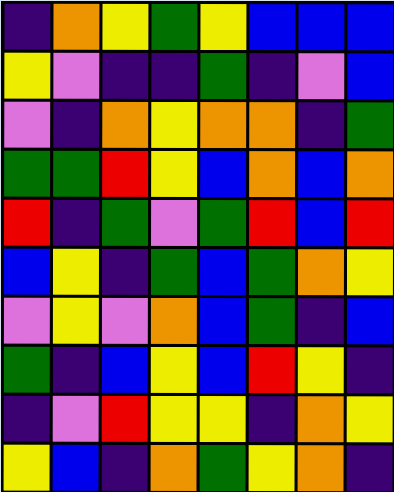[["indigo", "orange", "yellow", "green", "yellow", "blue", "blue", "blue"], ["yellow", "violet", "indigo", "indigo", "green", "indigo", "violet", "blue"], ["violet", "indigo", "orange", "yellow", "orange", "orange", "indigo", "green"], ["green", "green", "red", "yellow", "blue", "orange", "blue", "orange"], ["red", "indigo", "green", "violet", "green", "red", "blue", "red"], ["blue", "yellow", "indigo", "green", "blue", "green", "orange", "yellow"], ["violet", "yellow", "violet", "orange", "blue", "green", "indigo", "blue"], ["green", "indigo", "blue", "yellow", "blue", "red", "yellow", "indigo"], ["indigo", "violet", "red", "yellow", "yellow", "indigo", "orange", "yellow"], ["yellow", "blue", "indigo", "orange", "green", "yellow", "orange", "indigo"]]